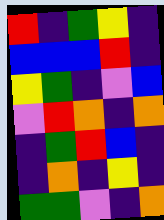[["red", "indigo", "green", "yellow", "indigo"], ["blue", "blue", "blue", "red", "indigo"], ["yellow", "green", "indigo", "violet", "blue"], ["violet", "red", "orange", "indigo", "orange"], ["indigo", "green", "red", "blue", "indigo"], ["indigo", "orange", "indigo", "yellow", "indigo"], ["green", "green", "violet", "indigo", "orange"]]